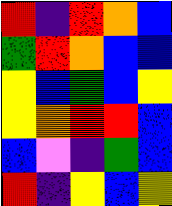[["red", "indigo", "red", "orange", "blue"], ["green", "red", "orange", "blue", "blue"], ["yellow", "blue", "green", "blue", "yellow"], ["yellow", "orange", "red", "red", "blue"], ["blue", "violet", "indigo", "green", "blue"], ["red", "indigo", "yellow", "blue", "yellow"]]